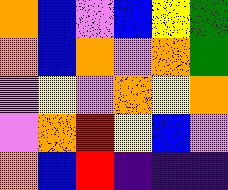[["orange", "blue", "violet", "blue", "yellow", "green"], ["orange", "blue", "orange", "violet", "orange", "green"], ["violet", "yellow", "violet", "orange", "yellow", "orange"], ["violet", "orange", "red", "yellow", "blue", "violet"], ["orange", "blue", "red", "indigo", "indigo", "indigo"]]